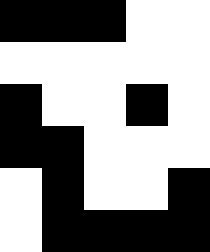[["black", "black", "black", "white", "white"], ["white", "white", "white", "white", "white"], ["black", "white", "white", "black", "white"], ["black", "black", "white", "white", "white"], ["white", "black", "white", "white", "black"], ["white", "black", "black", "black", "black"]]